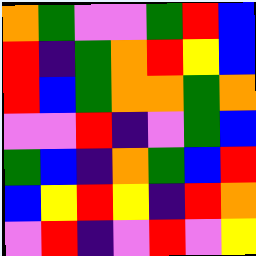[["orange", "green", "violet", "violet", "green", "red", "blue"], ["red", "indigo", "green", "orange", "red", "yellow", "blue"], ["red", "blue", "green", "orange", "orange", "green", "orange"], ["violet", "violet", "red", "indigo", "violet", "green", "blue"], ["green", "blue", "indigo", "orange", "green", "blue", "red"], ["blue", "yellow", "red", "yellow", "indigo", "red", "orange"], ["violet", "red", "indigo", "violet", "red", "violet", "yellow"]]